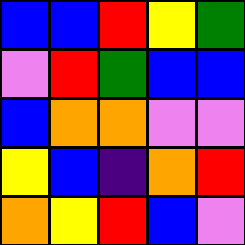[["blue", "blue", "red", "yellow", "green"], ["violet", "red", "green", "blue", "blue"], ["blue", "orange", "orange", "violet", "violet"], ["yellow", "blue", "indigo", "orange", "red"], ["orange", "yellow", "red", "blue", "violet"]]